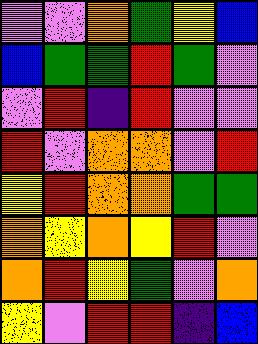[["violet", "violet", "orange", "green", "yellow", "blue"], ["blue", "green", "green", "red", "green", "violet"], ["violet", "red", "indigo", "red", "violet", "violet"], ["red", "violet", "orange", "orange", "violet", "red"], ["yellow", "red", "orange", "orange", "green", "green"], ["orange", "yellow", "orange", "yellow", "red", "violet"], ["orange", "red", "yellow", "green", "violet", "orange"], ["yellow", "violet", "red", "red", "indigo", "blue"]]